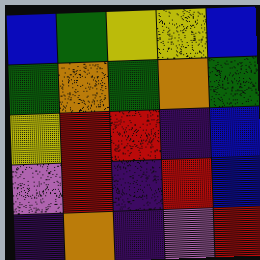[["blue", "green", "yellow", "yellow", "blue"], ["green", "orange", "green", "orange", "green"], ["yellow", "red", "red", "indigo", "blue"], ["violet", "red", "indigo", "red", "blue"], ["indigo", "orange", "indigo", "violet", "red"]]